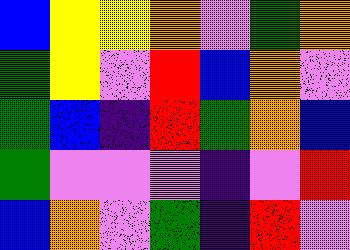[["blue", "yellow", "yellow", "orange", "violet", "green", "orange"], ["green", "yellow", "violet", "red", "blue", "orange", "violet"], ["green", "blue", "indigo", "red", "green", "orange", "blue"], ["green", "violet", "violet", "violet", "indigo", "violet", "red"], ["blue", "orange", "violet", "green", "indigo", "red", "violet"]]